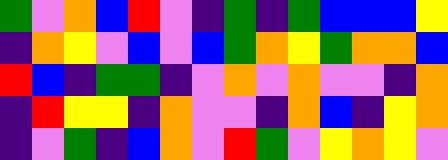[["green", "violet", "orange", "blue", "red", "violet", "indigo", "green", "indigo", "green", "blue", "blue", "blue", "yellow"], ["indigo", "orange", "yellow", "violet", "blue", "violet", "blue", "green", "orange", "yellow", "green", "orange", "orange", "blue"], ["red", "blue", "indigo", "green", "green", "indigo", "violet", "orange", "violet", "orange", "violet", "violet", "indigo", "orange"], ["indigo", "red", "yellow", "yellow", "indigo", "orange", "violet", "violet", "indigo", "orange", "blue", "indigo", "yellow", "orange"], ["indigo", "violet", "green", "indigo", "blue", "orange", "violet", "red", "green", "violet", "yellow", "orange", "yellow", "violet"]]